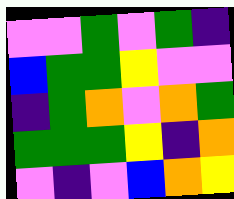[["violet", "violet", "green", "violet", "green", "indigo"], ["blue", "green", "green", "yellow", "violet", "violet"], ["indigo", "green", "orange", "violet", "orange", "green"], ["green", "green", "green", "yellow", "indigo", "orange"], ["violet", "indigo", "violet", "blue", "orange", "yellow"]]